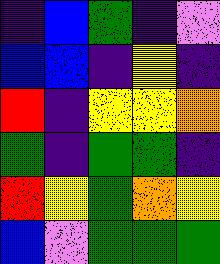[["indigo", "blue", "green", "indigo", "violet"], ["blue", "blue", "indigo", "yellow", "indigo"], ["red", "indigo", "yellow", "yellow", "orange"], ["green", "indigo", "green", "green", "indigo"], ["red", "yellow", "green", "orange", "yellow"], ["blue", "violet", "green", "green", "green"]]